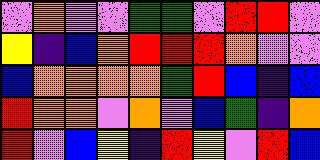[["violet", "orange", "violet", "violet", "green", "green", "violet", "red", "red", "violet"], ["yellow", "indigo", "blue", "orange", "red", "red", "red", "orange", "violet", "violet"], ["blue", "orange", "orange", "orange", "orange", "green", "red", "blue", "indigo", "blue"], ["red", "orange", "orange", "violet", "orange", "violet", "blue", "green", "indigo", "orange"], ["red", "violet", "blue", "yellow", "indigo", "red", "yellow", "violet", "red", "blue"]]